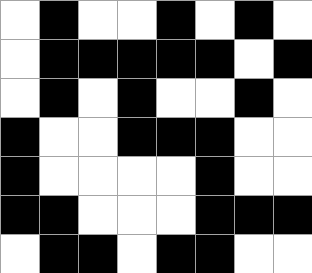[["white", "black", "white", "white", "black", "white", "black", "white"], ["white", "black", "black", "black", "black", "black", "white", "black"], ["white", "black", "white", "black", "white", "white", "black", "white"], ["black", "white", "white", "black", "black", "black", "white", "white"], ["black", "white", "white", "white", "white", "black", "white", "white"], ["black", "black", "white", "white", "white", "black", "black", "black"], ["white", "black", "black", "white", "black", "black", "white", "white"]]